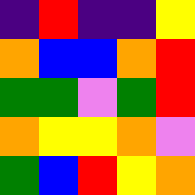[["indigo", "red", "indigo", "indigo", "yellow"], ["orange", "blue", "blue", "orange", "red"], ["green", "green", "violet", "green", "red"], ["orange", "yellow", "yellow", "orange", "violet"], ["green", "blue", "red", "yellow", "orange"]]